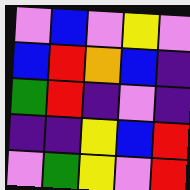[["violet", "blue", "violet", "yellow", "violet"], ["blue", "red", "orange", "blue", "indigo"], ["green", "red", "indigo", "violet", "indigo"], ["indigo", "indigo", "yellow", "blue", "red"], ["violet", "green", "yellow", "violet", "red"]]